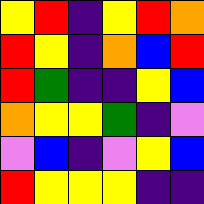[["yellow", "red", "indigo", "yellow", "red", "orange"], ["red", "yellow", "indigo", "orange", "blue", "red"], ["red", "green", "indigo", "indigo", "yellow", "blue"], ["orange", "yellow", "yellow", "green", "indigo", "violet"], ["violet", "blue", "indigo", "violet", "yellow", "blue"], ["red", "yellow", "yellow", "yellow", "indigo", "indigo"]]